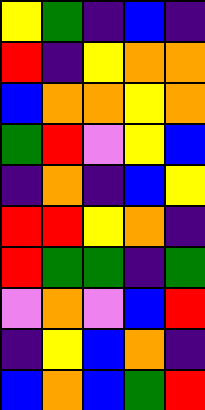[["yellow", "green", "indigo", "blue", "indigo"], ["red", "indigo", "yellow", "orange", "orange"], ["blue", "orange", "orange", "yellow", "orange"], ["green", "red", "violet", "yellow", "blue"], ["indigo", "orange", "indigo", "blue", "yellow"], ["red", "red", "yellow", "orange", "indigo"], ["red", "green", "green", "indigo", "green"], ["violet", "orange", "violet", "blue", "red"], ["indigo", "yellow", "blue", "orange", "indigo"], ["blue", "orange", "blue", "green", "red"]]